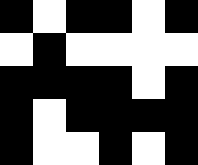[["black", "white", "black", "black", "white", "black"], ["white", "black", "white", "white", "white", "white"], ["black", "black", "black", "black", "white", "black"], ["black", "white", "black", "black", "black", "black"], ["black", "white", "white", "black", "white", "black"]]